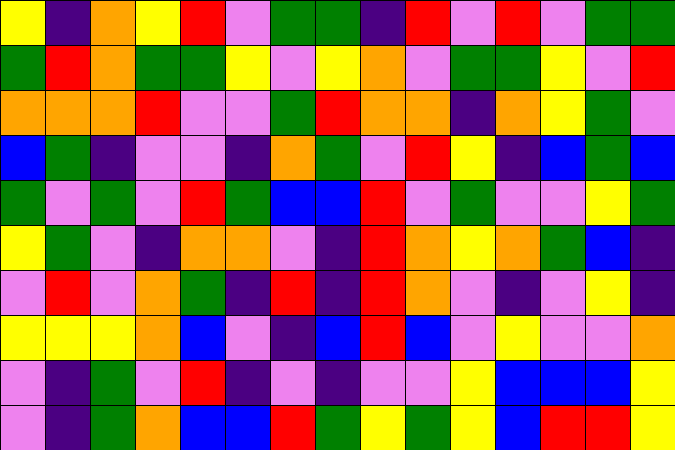[["yellow", "indigo", "orange", "yellow", "red", "violet", "green", "green", "indigo", "red", "violet", "red", "violet", "green", "green"], ["green", "red", "orange", "green", "green", "yellow", "violet", "yellow", "orange", "violet", "green", "green", "yellow", "violet", "red"], ["orange", "orange", "orange", "red", "violet", "violet", "green", "red", "orange", "orange", "indigo", "orange", "yellow", "green", "violet"], ["blue", "green", "indigo", "violet", "violet", "indigo", "orange", "green", "violet", "red", "yellow", "indigo", "blue", "green", "blue"], ["green", "violet", "green", "violet", "red", "green", "blue", "blue", "red", "violet", "green", "violet", "violet", "yellow", "green"], ["yellow", "green", "violet", "indigo", "orange", "orange", "violet", "indigo", "red", "orange", "yellow", "orange", "green", "blue", "indigo"], ["violet", "red", "violet", "orange", "green", "indigo", "red", "indigo", "red", "orange", "violet", "indigo", "violet", "yellow", "indigo"], ["yellow", "yellow", "yellow", "orange", "blue", "violet", "indigo", "blue", "red", "blue", "violet", "yellow", "violet", "violet", "orange"], ["violet", "indigo", "green", "violet", "red", "indigo", "violet", "indigo", "violet", "violet", "yellow", "blue", "blue", "blue", "yellow"], ["violet", "indigo", "green", "orange", "blue", "blue", "red", "green", "yellow", "green", "yellow", "blue", "red", "red", "yellow"]]